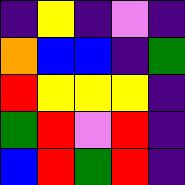[["indigo", "yellow", "indigo", "violet", "indigo"], ["orange", "blue", "blue", "indigo", "green"], ["red", "yellow", "yellow", "yellow", "indigo"], ["green", "red", "violet", "red", "indigo"], ["blue", "red", "green", "red", "indigo"]]